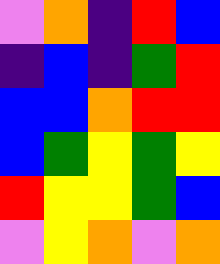[["violet", "orange", "indigo", "red", "blue"], ["indigo", "blue", "indigo", "green", "red"], ["blue", "blue", "orange", "red", "red"], ["blue", "green", "yellow", "green", "yellow"], ["red", "yellow", "yellow", "green", "blue"], ["violet", "yellow", "orange", "violet", "orange"]]